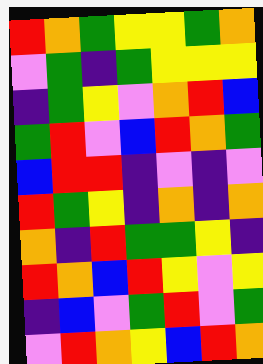[["red", "orange", "green", "yellow", "yellow", "green", "orange"], ["violet", "green", "indigo", "green", "yellow", "yellow", "yellow"], ["indigo", "green", "yellow", "violet", "orange", "red", "blue"], ["green", "red", "violet", "blue", "red", "orange", "green"], ["blue", "red", "red", "indigo", "violet", "indigo", "violet"], ["red", "green", "yellow", "indigo", "orange", "indigo", "orange"], ["orange", "indigo", "red", "green", "green", "yellow", "indigo"], ["red", "orange", "blue", "red", "yellow", "violet", "yellow"], ["indigo", "blue", "violet", "green", "red", "violet", "green"], ["violet", "red", "orange", "yellow", "blue", "red", "orange"]]